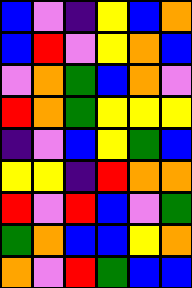[["blue", "violet", "indigo", "yellow", "blue", "orange"], ["blue", "red", "violet", "yellow", "orange", "blue"], ["violet", "orange", "green", "blue", "orange", "violet"], ["red", "orange", "green", "yellow", "yellow", "yellow"], ["indigo", "violet", "blue", "yellow", "green", "blue"], ["yellow", "yellow", "indigo", "red", "orange", "orange"], ["red", "violet", "red", "blue", "violet", "green"], ["green", "orange", "blue", "blue", "yellow", "orange"], ["orange", "violet", "red", "green", "blue", "blue"]]